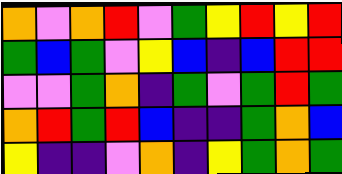[["orange", "violet", "orange", "red", "violet", "green", "yellow", "red", "yellow", "red"], ["green", "blue", "green", "violet", "yellow", "blue", "indigo", "blue", "red", "red"], ["violet", "violet", "green", "orange", "indigo", "green", "violet", "green", "red", "green"], ["orange", "red", "green", "red", "blue", "indigo", "indigo", "green", "orange", "blue"], ["yellow", "indigo", "indigo", "violet", "orange", "indigo", "yellow", "green", "orange", "green"]]